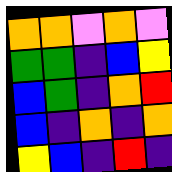[["orange", "orange", "violet", "orange", "violet"], ["green", "green", "indigo", "blue", "yellow"], ["blue", "green", "indigo", "orange", "red"], ["blue", "indigo", "orange", "indigo", "orange"], ["yellow", "blue", "indigo", "red", "indigo"]]